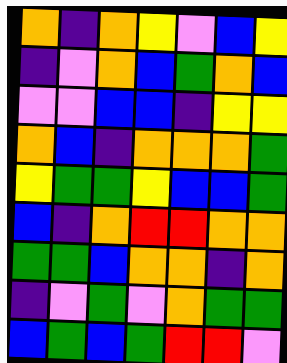[["orange", "indigo", "orange", "yellow", "violet", "blue", "yellow"], ["indigo", "violet", "orange", "blue", "green", "orange", "blue"], ["violet", "violet", "blue", "blue", "indigo", "yellow", "yellow"], ["orange", "blue", "indigo", "orange", "orange", "orange", "green"], ["yellow", "green", "green", "yellow", "blue", "blue", "green"], ["blue", "indigo", "orange", "red", "red", "orange", "orange"], ["green", "green", "blue", "orange", "orange", "indigo", "orange"], ["indigo", "violet", "green", "violet", "orange", "green", "green"], ["blue", "green", "blue", "green", "red", "red", "violet"]]